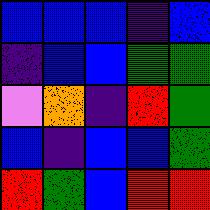[["blue", "blue", "blue", "indigo", "blue"], ["indigo", "blue", "blue", "green", "green"], ["violet", "orange", "indigo", "red", "green"], ["blue", "indigo", "blue", "blue", "green"], ["red", "green", "blue", "red", "red"]]